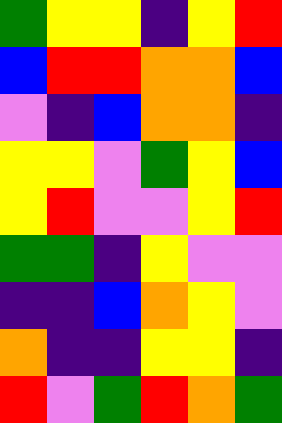[["green", "yellow", "yellow", "indigo", "yellow", "red"], ["blue", "red", "red", "orange", "orange", "blue"], ["violet", "indigo", "blue", "orange", "orange", "indigo"], ["yellow", "yellow", "violet", "green", "yellow", "blue"], ["yellow", "red", "violet", "violet", "yellow", "red"], ["green", "green", "indigo", "yellow", "violet", "violet"], ["indigo", "indigo", "blue", "orange", "yellow", "violet"], ["orange", "indigo", "indigo", "yellow", "yellow", "indigo"], ["red", "violet", "green", "red", "orange", "green"]]